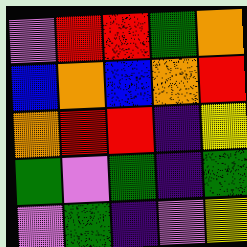[["violet", "red", "red", "green", "orange"], ["blue", "orange", "blue", "orange", "red"], ["orange", "red", "red", "indigo", "yellow"], ["green", "violet", "green", "indigo", "green"], ["violet", "green", "indigo", "violet", "yellow"]]